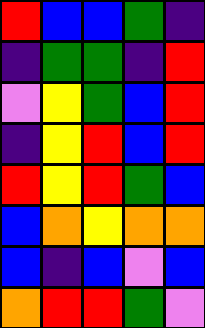[["red", "blue", "blue", "green", "indigo"], ["indigo", "green", "green", "indigo", "red"], ["violet", "yellow", "green", "blue", "red"], ["indigo", "yellow", "red", "blue", "red"], ["red", "yellow", "red", "green", "blue"], ["blue", "orange", "yellow", "orange", "orange"], ["blue", "indigo", "blue", "violet", "blue"], ["orange", "red", "red", "green", "violet"]]